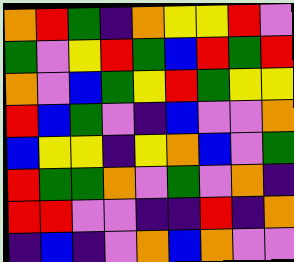[["orange", "red", "green", "indigo", "orange", "yellow", "yellow", "red", "violet"], ["green", "violet", "yellow", "red", "green", "blue", "red", "green", "red"], ["orange", "violet", "blue", "green", "yellow", "red", "green", "yellow", "yellow"], ["red", "blue", "green", "violet", "indigo", "blue", "violet", "violet", "orange"], ["blue", "yellow", "yellow", "indigo", "yellow", "orange", "blue", "violet", "green"], ["red", "green", "green", "orange", "violet", "green", "violet", "orange", "indigo"], ["red", "red", "violet", "violet", "indigo", "indigo", "red", "indigo", "orange"], ["indigo", "blue", "indigo", "violet", "orange", "blue", "orange", "violet", "violet"]]